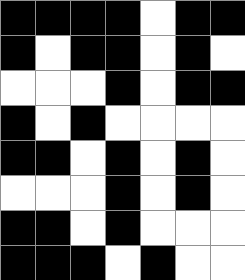[["black", "black", "black", "black", "white", "black", "black"], ["black", "white", "black", "black", "white", "black", "white"], ["white", "white", "white", "black", "white", "black", "black"], ["black", "white", "black", "white", "white", "white", "white"], ["black", "black", "white", "black", "white", "black", "white"], ["white", "white", "white", "black", "white", "black", "white"], ["black", "black", "white", "black", "white", "white", "white"], ["black", "black", "black", "white", "black", "white", "white"]]